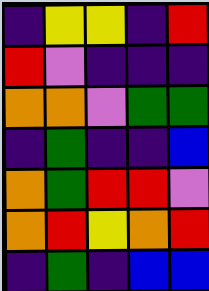[["indigo", "yellow", "yellow", "indigo", "red"], ["red", "violet", "indigo", "indigo", "indigo"], ["orange", "orange", "violet", "green", "green"], ["indigo", "green", "indigo", "indigo", "blue"], ["orange", "green", "red", "red", "violet"], ["orange", "red", "yellow", "orange", "red"], ["indigo", "green", "indigo", "blue", "blue"]]